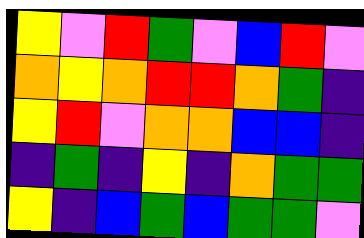[["yellow", "violet", "red", "green", "violet", "blue", "red", "violet"], ["orange", "yellow", "orange", "red", "red", "orange", "green", "indigo"], ["yellow", "red", "violet", "orange", "orange", "blue", "blue", "indigo"], ["indigo", "green", "indigo", "yellow", "indigo", "orange", "green", "green"], ["yellow", "indigo", "blue", "green", "blue", "green", "green", "violet"]]